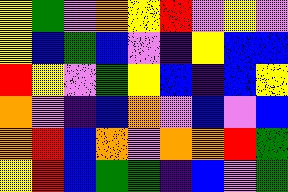[["yellow", "green", "violet", "orange", "yellow", "red", "violet", "yellow", "violet"], ["yellow", "blue", "green", "blue", "violet", "indigo", "yellow", "blue", "blue"], ["red", "yellow", "violet", "green", "yellow", "blue", "indigo", "blue", "yellow"], ["orange", "violet", "indigo", "blue", "orange", "violet", "blue", "violet", "blue"], ["orange", "red", "blue", "orange", "violet", "orange", "orange", "red", "green"], ["yellow", "red", "blue", "green", "green", "indigo", "blue", "violet", "green"]]